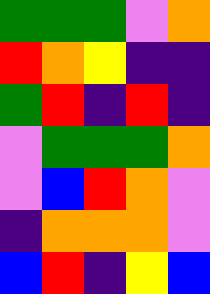[["green", "green", "green", "violet", "orange"], ["red", "orange", "yellow", "indigo", "indigo"], ["green", "red", "indigo", "red", "indigo"], ["violet", "green", "green", "green", "orange"], ["violet", "blue", "red", "orange", "violet"], ["indigo", "orange", "orange", "orange", "violet"], ["blue", "red", "indigo", "yellow", "blue"]]